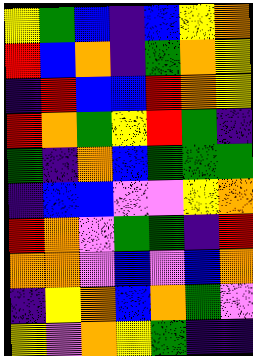[["yellow", "green", "blue", "indigo", "blue", "yellow", "orange"], ["red", "blue", "orange", "indigo", "green", "orange", "yellow"], ["indigo", "red", "blue", "blue", "red", "orange", "yellow"], ["red", "orange", "green", "yellow", "red", "green", "indigo"], ["green", "indigo", "orange", "blue", "green", "green", "green"], ["indigo", "blue", "blue", "violet", "violet", "yellow", "orange"], ["red", "orange", "violet", "green", "green", "indigo", "red"], ["orange", "orange", "violet", "blue", "violet", "blue", "orange"], ["indigo", "yellow", "orange", "blue", "orange", "green", "violet"], ["yellow", "violet", "orange", "yellow", "green", "indigo", "indigo"]]